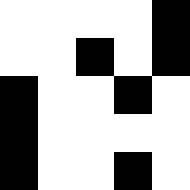[["white", "white", "white", "white", "black"], ["white", "white", "black", "white", "black"], ["black", "white", "white", "black", "white"], ["black", "white", "white", "white", "white"], ["black", "white", "white", "black", "white"]]